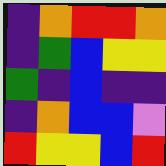[["indigo", "orange", "red", "red", "orange"], ["indigo", "green", "blue", "yellow", "yellow"], ["green", "indigo", "blue", "indigo", "indigo"], ["indigo", "orange", "blue", "blue", "violet"], ["red", "yellow", "yellow", "blue", "red"]]